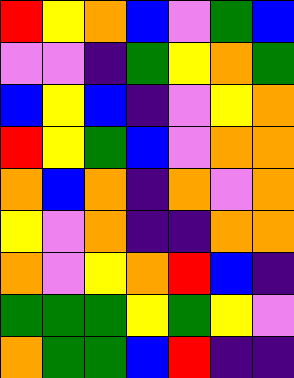[["red", "yellow", "orange", "blue", "violet", "green", "blue"], ["violet", "violet", "indigo", "green", "yellow", "orange", "green"], ["blue", "yellow", "blue", "indigo", "violet", "yellow", "orange"], ["red", "yellow", "green", "blue", "violet", "orange", "orange"], ["orange", "blue", "orange", "indigo", "orange", "violet", "orange"], ["yellow", "violet", "orange", "indigo", "indigo", "orange", "orange"], ["orange", "violet", "yellow", "orange", "red", "blue", "indigo"], ["green", "green", "green", "yellow", "green", "yellow", "violet"], ["orange", "green", "green", "blue", "red", "indigo", "indigo"]]